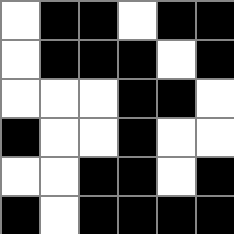[["white", "black", "black", "white", "black", "black"], ["white", "black", "black", "black", "white", "black"], ["white", "white", "white", "black", "black", "white"], ["black", "white", "white", "black", "white", "white"], ["white", "white", "black", "black", "white", "black"], ["black", "white", "black", "black", "black", "black"]]